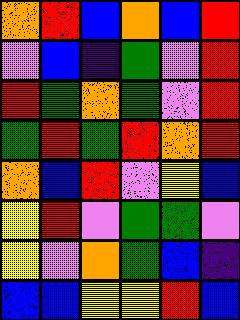[["orange", "red", "blue", "orange", "blue", "red"], ["violet", "blue", "indigo", "green", "violet", "red"], ["red", "green", "orange", "green", "violet", "red"], ["green", "red", "green", "red", "orange", "red"], ["orange", "blue", "red", "violet", "yellow", "blue"], ["yellow", "red", "violet", "green", "green", "violet"], ["yellow", "violet", "orange", "green", "blue", "indigo"], ["blue", "blue", "yellow", "yellow", "red", "blue"]]